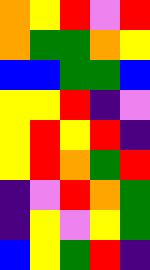[["orange", "yellow", "red", "violet", "red"], ["orange", "green", "green", "orange", "yellow"], ["blue", "blue", "green", "green", "blue"], ["yellow", "yellow", "red", "indigo", "violet"], ["yellow", "red", "yellow", "red", "indigo"], ["yellow", "red", "orange", "green", "red"], ["indigo", "violet", "red", "orange", "green"], ["indigo", "yellow", "violet", "yellow", "green"], ["blue", "yellow", "green", "red", "indigo"]]